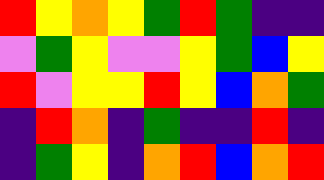[["red", "yellow", "orange", "yellow", "green", "red", "green", "indigo", "indigo"], ["violet", "green", "yellow", "violet", "violet", "yellow", "green", "blue", "yellow"], ["red", "violet", "yellow", "yellow", "red", "yellow", "blue", "orange", "green"], ["indigo", "red", "orange", "indigo", "green", "indigo", "indigo", "red", "indigo"], ["indigo", "green", "yellow", "indigo", "orange", "red", "blue", "orange", "red"]]